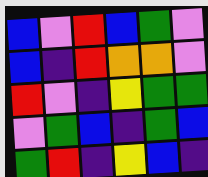[["blue", "violet", "red", "blue", "green", "violet"], ["blue", "indigo", "red", "orange", "orange", "violet"], ["red", "violet", "indigo", "yellow", "green", "green"], ["violet", "green", "blue", "indigo", "green", "blue"], ["green", "red", "indigo", "yellow", "blue", "indigo"]]